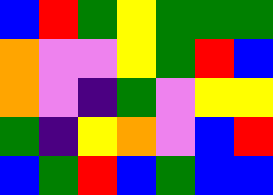[["blue", "red", "green", "yellow", "green", "green", "green"], ["orange", "violet", "violet", "yellow", "green", "red", "blue"], ["orange", "violet", "indigo", "green", "violet", "yellow", "yellow"], ["green", "indigo", "yellow", "orange", "violet", "blue", "red"], ["blue", "green", "red", "blue", "green", "blue", "blue"]]